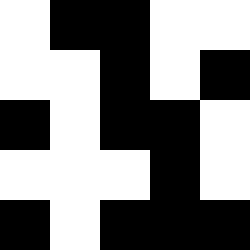[["white", "black", "black", "white", "white"], ["white", "white", "black", "white", "black"], ["black", "white", "black", "black", "white"], ["white", "white", "white", "black", "white"], ["black", "white", "black", "black", "black"]]